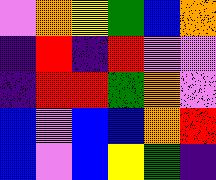[["violet", "orange", "yellow", "green", "blue", "orange"], ["indigo", "red", "indigo", "red", "violet", "violet"], ["indigo", "red", "red", "green", "orange", "violet"], ["blue", "violet", "blue", "blue", "orange", "red"], ["blue", "violet", "blue", "yellow", "green", "indigo"]]